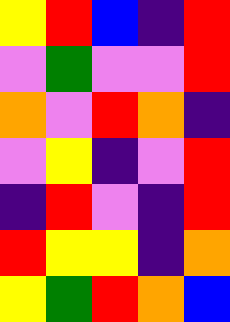[["yellow", "red", "blue", "indigo", "red"], ["violet", "green", "violet", "violet", "red"], ["orange", "violet", "red", "orange", "indigo"], ["violet", "yellow", "indigo", "violet", "red"], ["indigo", "red", "violet", "indigo", "red"], ["red", "yellow", "yellow", "indigo", "orange"], ["yellow", "green", "red", "orange", "blue"]]